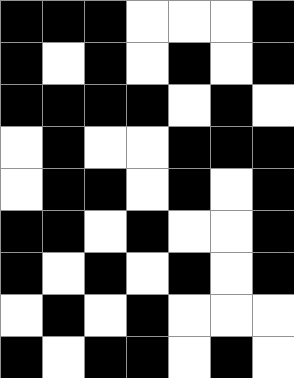[["black", "black", "black", "white", "white", "white", "black"], ["black", "white", "black", "white", "black", "white", "black"], ["black", "black", "black", "black", "white", "black", "white"], ["white", "black", "white", "white", "black", "black", "black"], ["white", "black", "black", "white", "black", "white", "black"], ["black", "black", "white", "black", "white", "white", "black"], ["black", "white", "black", "white", "black", "white", "black"], ["white", "black", "white", "black", "white", "white", "white"], ["black", "white", "black", "black", "white", "black", "white"]]